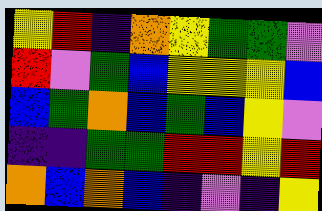[["yellow", "red", "indigo", "orange", "yellow", "green", "green", "violet"], ["red", "violet", "green", "blue", "yellow", "yellow", "yellow", "blue"], ["blue", "green", "orange", "blue", "green", "blue", "yellow", "violet"], ["indigo", "indigo", "green", "green", "red", "red", "yellow", "red"], ["orange", "blue", "orange", "blue", "indigo", "violet", "indigo", "yellow"]]